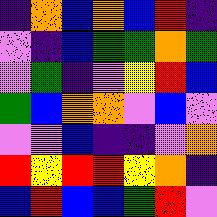[["indigo", "orange", "blue", "orange", "blue", "red", "indigo"], ["violet", "indigo", "blue", "green", "green", "orange", "green"], ["violet", "green", "indigo", "violet", "yellow", "red", "blue"], ["green", "blue", "orange", "orange", "violet", "blue", "violet"], ["violet", "violet", "blue", "indigo", "indigo", "violet", "orange"], ["red", "yellow", "red", "red", "yellow", "orange", "indigo"], ["blue", "red", "blue", "blue", "green", "red", "violet"]]